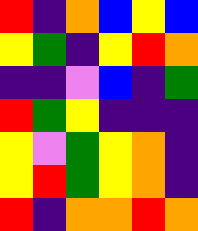[["red", "indigo", "orange", "blue", "yellow", "blue"], ["yellow", "green", "indigo", "yellow", "red", "orange"], ["indigo", "indigo", "violet", "blue", "indigo", "green"], ["red", "green", "yellow", "indigo", "indigo", "indigo"], ["yellow", "violet", "green", "yellow", "orange", "indigo"], ["yellow", "red", "green", "yellow", "orange", "indigo"], ["red", "indigo", "orange", "orange", "red", "orange"]]